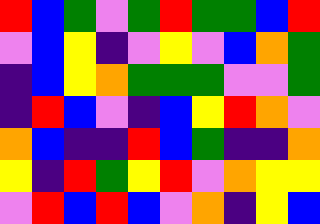[["red", "blue", "green", "violet", "green", "red", "green", "green", "blue", "red"], ["violet", "blue", "yellow", "indigo", "violet", "yellow", "violet", "blue", "orange", "green"], ["indigo", "blue", "yellow", "orange", "green", "green", "green", "violet", "violet", "green"], ["indigo", "red", "blue", "violet", "indigo", "blue", "yellow", "red", "orange", "violet"], ["orange", "blue", "indigo", "indigo", "red", "blue", "green", "indigo", "indigo", "orange"], ["yellow", "indigo", "red", "green", "yellow", "red", "violet", "orange", "yellow", "yellow"], ["violet", "red", "blue", "red", "blue", "violet", "orange", "indigo", "yellow", "blue"]]